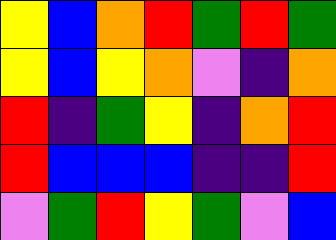[["yellow", "blue", "orange", "red", "green", "red", "green"], ["yellow", "blue", "yellow", "orange", "violet", "indigo", "orange"], ["red", "indigo", "green", "yellow", "indigo", "orange", "red"], ["red", "blue", "blue", "blue", "indigo", "indigo", "red"], ["violet", "green", "red", "yellow", "green", "violet", "blue"]]